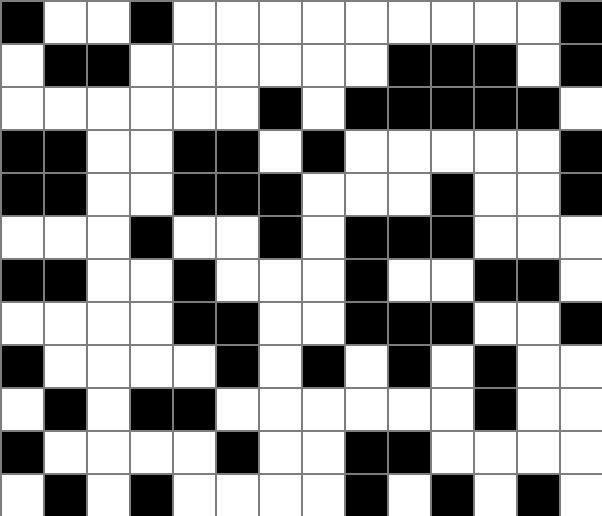[["black", "white", "white", "black", "white", "white", "white", "white", "white", "white", "white", "white", "white", "black"], ["white", "black", "black", "white", "white", "white", "white", "white", "white", "black", "black", "black", "white", "black"], ["white", "white", "white", "white", "white", "white", "black", "white", "black", "black", "black", "black", "black", "white"], ["black", "black", "white", "white", "black", "black", "white", "black", "white", "white", "white", "white", "white", "black"], ["black", "black", "white", "white", "black", "black", "black", "white", "white", "white", "black", "white", "white", "black"], ["white", "white", "white", "black", "white", "white", "black", "white", "black", "black", "black", "white", "white", "white"], ["black", "black", "white", "white", "black", "white", "white", "white", "black", "white", "white", "black", "black", "white"], ["white", "white", "white", "white", "black", "black", "white", "white", "black", "black", "black", "white", "white", "black"], ["black", "white", "white", "white", "white", "black", "white", "black", "white", "black", "white", "black", "white", "white"], ["white", "black", "white", "black", "black", "white", "white", "white", "white", "white", "white", "black", "white", "white"], ["black", "white", "white", "white", "white", "black", "white", "white", "black", "black", "white", "white", "white", "white"], ["white", "black", "white", "black", "white", "white", "white", "white", "black", "white", "black", "white", "black", "white"]]